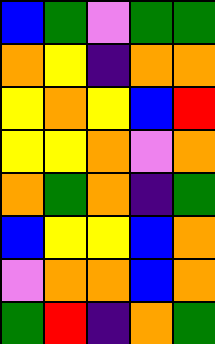[["blue", "green", "violet", "green", "green"], ["orange", "yellow", "indigo", "orange", "orange"], ["yellow", "orange", "yellow", "blue", "red"], ["yellow", "yellow", "orange", "violet", "orange"], ["orange", "green", "orange", "indigo", "green"], ["blue", "yellow", "yellow", "blue", "orange"], ["violet", "orange", "orange", "blue", "orange"], ["green", "red", "indigo", "orange", "green"]]